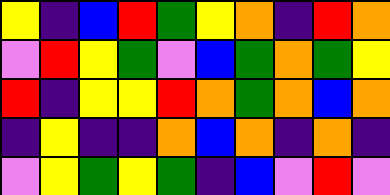[["yellow", "indigo", "blue", "red", "green", "yellow", "orange", "indigo", "red", "orange"], ["violet", "red", "yellow", "green", "violet", "blue", "green", "orange", "green", "yellow"], ["red", "indigo", "yellow", "yellow", "red", "orange", "green", "orange", "blue", "orange"], ["indigo", "yellow", "indigo", "indigo", "orange", "blue", "orange", "indigo", "orange", "indigo"], ["violet", "yellow", "green", "yellow", "green", "indigo", "blue", "violet", "red", "violet"]]